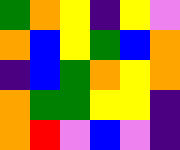[["green", "orange", "yellow", "indigo", "yellow", "violet"], ["orange", "blue", "yellow", "green", "blue", "orange"], ["indigo", "blue", "green", "orange", "yellow", "orange"], ["orange", "green", "green", "yellow", "yellow", "indigo"], ["orange", "red", "violet", "blue", "violet", "indigo"]]